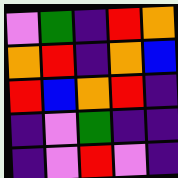[["violet", "green", "indigo", "red", "orange"], ["orange", "red", "indigo", "orange", "blue"], ["red", "blue", "orange", "red", "indigo"], ["indigo", "violet", "green", "indigo", "indigo"], ["indigo", "violet", "red", "violet", "indigo"]]